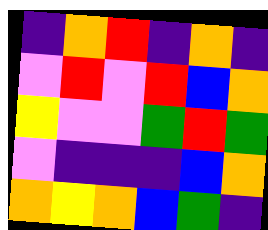[["indigo", "orange", "red", "indigo", "orange", "indigo"], ["violet", "red", "violet", "red", "blue", "orange"], ["yellow", "violet", "violet", "green", "red", "green"], ["violet", "indigo", "indigo", "indigo", "blue", "orange"], ["orange", "yellow", "orange", "blue", "green", "indigo"]]